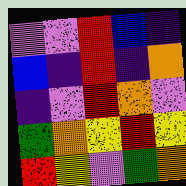[["violet", "violet", "red", "blue", "indigo"], ["blue", "indigo", "red", "indigo", "orange"], ["indigo", "violet", "red", "orange", "violet"], ["green", "orange", "yellow", "red", "yellow"], ["red", "yellow", "violet", "green", "orange"]]